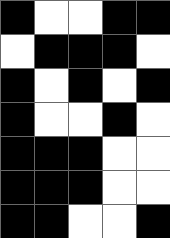[["black", "white", "white", "black", "black"], ["white", "black", "black", "black", "white"], ["black", "white", "black", "white", "black"], ["black", "white", "white", "black", "white"], ["black", "black", "black", "white", "white"], ["black", "black", "black", "white", "white"], ["black", "black", "white", "white", "black"]]